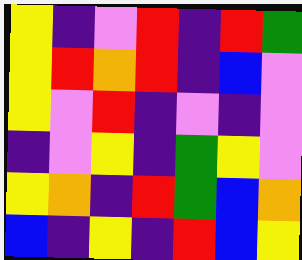[["yellow", "indigo", "violet", "red", "indigo", "red", "green"], ["yellow", "red", "orange", "red", "indigo", "blue", "violet"], ["yellow", "violet", "red", "indigo", "violet", "indigo", "violet"], ["indigo", "violet", "yellow", "indigo", "green", "yellow", "violet"], ["yellow", "orange", "indigo", "red", "green", "blue", "orange"], ["blue", "indigo", "yellow", "indigo", "red", "blue", "yellow"]]